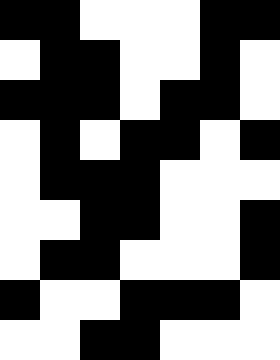[["black", "black", "white", "white", "white", "black", "black"], ["white", "black", "black", "white", "white", "black", "white"], ["black", "black", "black", "white", "black", "black", "white"], ["white", "black", "white", "black", "black", "white", "black"], ["white", "black", "black", "black", "white", "white", "white"], ["white", "white", "black", "black", "white", "white", "black"], ["white", "black", "black", "white", "white", "white", "black"], ["black", "white", "white", "black", "black", "black", "white"], ["white", "white", "black", "black", "white", "white", "white"]]